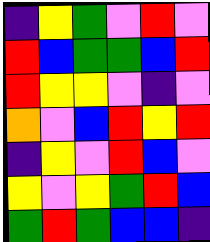[["indigo", "yellow", "green", "violet", "red", "violet"], ["red", "blue", "green", "green", "blue", "red"], ["red", "yellow", "yellow", "violet", "indigo", "violet"], ["orange", "violet", "blue", "red", "yellow", "red"], ["indigo", "yellow", "violet", "red", "blue", "violet"], ["yellow", "violet", "yellow", "green", "red", "blue"], ["green", "red", "green", "blue", "blue", "indigo"]]